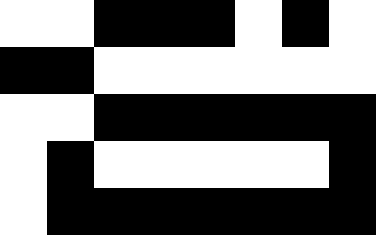[["white", "white", "black", "black", "black", "white", "black", "white"], ["black", "black", "white", "white", "white", "white", "white", "white"], ["white", "white", "black", "black", "black", "black", "black", "black"], ["white", "black", "white", "white", "white", "white", "white", "black"], ["white", "black", "black", "black", "black", "black", "black", "black"]]